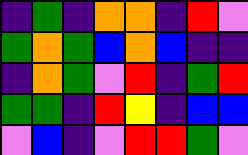[["indigo", "green", "indigo", "orange", "orange", "indigo", "red", "violet"], ["green", "orange", "green", "blue", "orange", "blue", "indigo", "indigo"], ["indigo", "orange", "green", "violet", "red", "indigo", "green", "red"], ["green", "green", "indigo", "red", "yellow", "indigo", "blue", "blue"], ["violet", "blue", "indigo", "violet", "red", "red", "green", "violet"]]